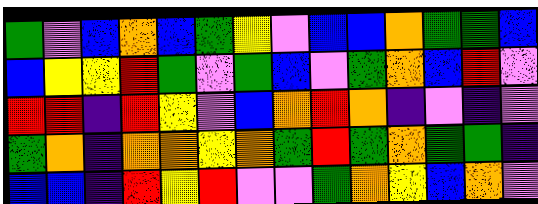[["green", "violet", "blue", "orange", "blue", "green", "yellow", "violet", "blue", "blue", "orange", "green", "green", "blue"], ["blue", "yellow", "yellow", "red", "green", "violet", "green", "blue", "violet", "green", "orange", "blue", "red", "violet"], ["red", "red", "indigo", "red", "yellow", "violet", "blue", "orange", "red", "orange", "indigo", "violet", "indigo", "violet"], ["green", "orange", "indigo", "orange", "orange", "yellow", "orange", "green", "red", "green", "orange", "green", "green", "indigo"], ["blue", "blue", "indigo", "red", "yellow", "red", "violet", "violet", "green", "orange", "yellow", "blue", "orange", "violet"]]